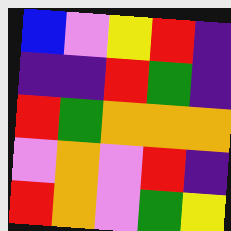[["blue", "violet", "yellow", "red", "indigo"], ["indigo", "indigo", "red", "green", "indigo"], ["red", "green", "orange", "orange", "orange"], ["violet", "orange", "violet", "red", "indigo"], ["red", "orange", "violet", "green", "yellow"]]